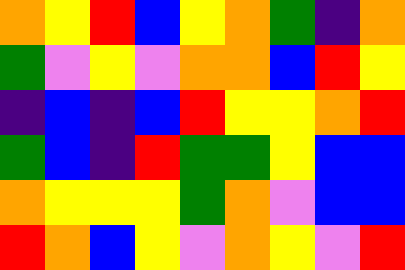[["orange", "yellow", "red", "blue", "yellow", "orange", "green", "indigo", "orange"], ["green", "violet", "yellow", "violet", "orange", "orange", "blue", "red", "yellow"], ["indigo", "blue", "indigo", "blue", "red", "yellow", "yellow", "orange", "red"], ["green", "blue", "indigo", "red", "green", "green", "yellow", "blue", "blue"], ["orange", "yellow", "yellow", "yellow", "green", "orange", "violet", "blue", "blue"], ["red", "orange", "blue", "yellow", "violet", "orange", "yellow", "violet", "red"]]